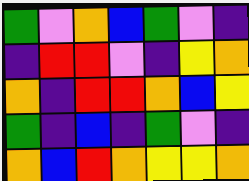[["green", "violet", "orange", "blue", "green", "violet", "indigo"], ["indigo", "red", "red", "violet", "indigo", "yellow", "orange"], ["orange", "indigo", "red", "red", "orange", "blue", "yellow"], ["green", "indigo", "blue", "indigo", "green", "violet", "indigo"], ["orange", "blue", "red", "orange", "yellow", "yellow", "orange"]]